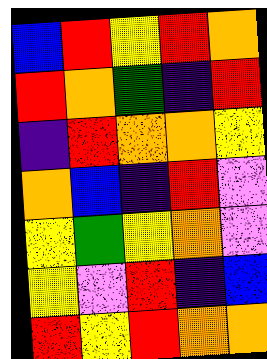[["blue", "red", "yellow", "red", "orange"], ["red", "orange", "green", "indigo", "red"], ["indigo", "red", "orange", "orange", "yellow"], ["orange", "blue", "indigo", "red", "violet"], ["yellow", "green", "yellow", "orange", "violet"], ["yellow", "violet", "red", "indigo", "blue"], ["red", "yellow", "red", "orange", "orange"]]